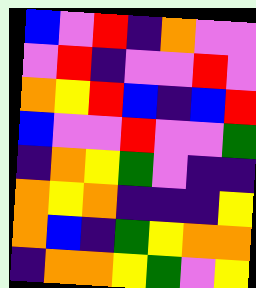[["blue", "violet", "red", "indigo", "orange", "violet", "violet"], ["violet", "red", "indigo", "violet", "violet", "red", "violet"], ["orange", "yellow", "red", "blue", "indigo", "blue", "red"], ["blue", "violet", "violet", "red", "violet", "violet", "green"], ["indigo", "orange", "yellow", "green", "violet", "indigo", "indigo"], ["orange", "yellow", "orange", "indigo", "indigo", "indigo", "yellow"], ["orange", "blue", "indigo", "green", "yellow", "orange", "orange"], ["indigo", "orange", "orange", "yellow", "green", "violet", "yellow"]]